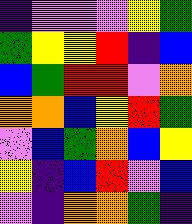[["indigo", "violet", "violet", "violet", "yellow", "green"], ["green", "yellow", "yellow", "red", "indigo", "blue"], ["blue", "green", "red", "red", "violet", "orange"], ["orange", "orange", "blue", "yellow", "red", "green"], ["violet", "blue", "green", "orange", "blue", "yellow"], ["yellow", "indigo", "blue", "red", "violet", "blue"], ["violet", "indigo", "orange", "orange", "green", "indigo"]]